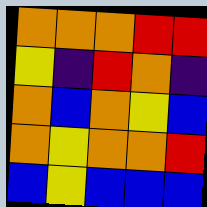[["orange", "orange", "orange", "red", "red"], ["yellow", "indigo", "red", "orange", "indigo"], ["orange", "blue", "orange", "yellow", "blue"], ["orange", "yellow", "orange", "orange", "red"], ["blue", "yellow", "blue", "blue", "blue"]]